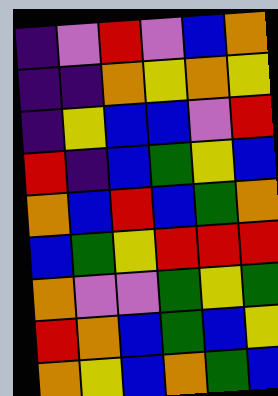[["indigo", "violet", "red", "violet", "blue", "orange"], ["indigo", "indigo", "orange", "yellow", "orange", "yellow"], ["indigo", "yellow", "blue", "blue", "violet", "red"], ["red", "indigo", "blue", "green", "yellow", "blue"], ["orange", "blue", "red", "blue", "green", "orange"], ["blue", "green", "yellow", "red", "red", "red"], ["orange", "violet", "violet", "green", "yellow", "green"], ["red", "orange", "blue", "green", "blue", "yellow"], ["orange", "yellow", "blue", "orange", "green", "blue"]]